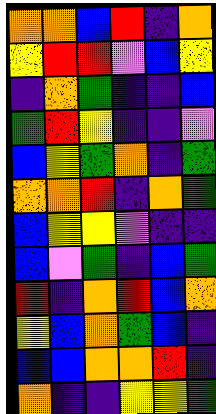[["orange", "orange", "blue", "red", "indigo", "orange"], ["yellow", "red", "red", "violet", "blue", "yellow"], ["indigo", "orange", "green", "indigo", "indigo", "blue"], ["green", "red", "yellow", "indigo", "indigo", "violet"], ["blue", "yellow", "green", "orange", "indigo", "green"], ["orange", "orange", "red", "indigo", "orange", "green"], ["blue", "yellow", "yellow", "violet", "indigo", "indigo"], ["blue", "violet", "green", "indigo", "blue", "green"], ["red", "indigo", "orange", "red", "blue", "orange"], ["yellow", "blue", "orange", "green", "blue", "indigo"], ["blue", "blue", "orange", "orange", "red", "indigo"], ["orange", "indigo", "indigo", "yellow", "yellow", "green"]]